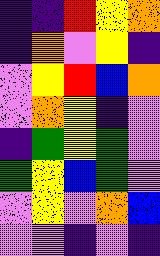[["indigo", "indigo", "red", "yellow", "orange"], ["indigo", "orange", "violet", "yellow", "indigo"], ["violet", "yellow", "red", "blue", "orange"], ["violet", "orange", "yellow", "indigo", "violet"], ["indigo", "green", "yellow", "green", "violet"], ["green", "yellow", "blue", "green", "violet"], ["violet", "yellow", "violet", "orange", "blue"], ["violet", "violet", "indigo", "violet", "indigo"]]